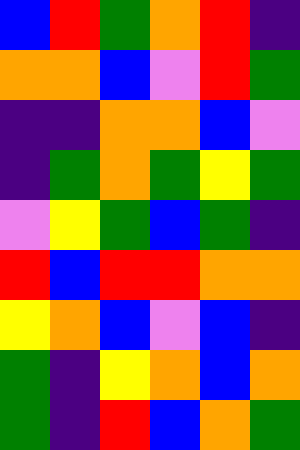[["blue", "red", "green", "orange", "red", "indigo"], ["orange", "orange", "blue", "violet", "red", "green"], ["indigo", "indigo", "orange", "orange", "blue", "violet"], ["indigo", "green", "orange", "green", "yellow", "green"], ["violet", "yellow", "green", "blue", "green", "indigo"], ["red", "blue", "red", "red", "orange", "orange"], ["yellow", "orange", "blue", "violet", "blue", "indigo"], ["green", "indigo", "yellow", "orange", "blue", "orange"], ["green", "indigo", "red", "blue", "orange", "green"]]